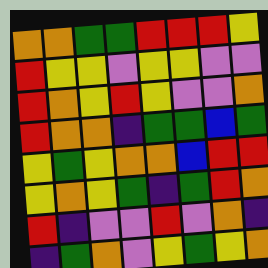[["orange", "orange", "green", "green", "red", "red", "red", "yellow"], ["red", "yellow", "yellow", "violet", "yellow", "yellow", "violet", "violet"], ["red", "orange", "yellow", "red", "yellow", "violet", "violet", "orange"], ["red", "orange", "orange", "indigo", "green", "green", "blue", "green"], ["yellow", "green", "yellow", "orange", "orange", "blue", "red", "red"], ["yellow", "orange", "yellow", "green", "indigo", "green", "red", "orange"], ["red", "indigo", "violet", "violet", "red", "violet", "orange", "indigo"], ["indigo", "green", "orange", "violet", "yellow", "green", "yellow", "orange"]]